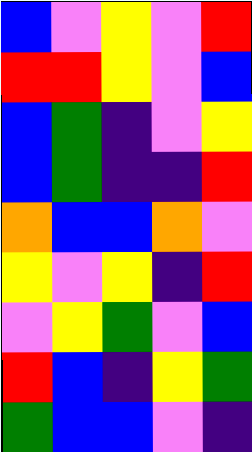[["blue", "violet", "yellow", "violet", "red"], ["red", "red", "yellow", "violet", "blue"], ["blue", "green", "indigo", "violet", "yellow"], ["blue", "green", "indigo", "indigo", "red"], ["orange", "blue", "blue", "orange", "violet"], ["yellow", "violet", "yellow", "indigo", "red"], ["violet", "yellow", "green", "violet", "blue"], ["red", "blue", "indigo", "yellow", "green"], ["green", "blue", "blue", "violet", "indigo"]]